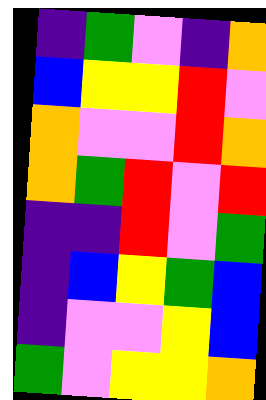[["indigo", "green", "violet", "indigo", "orange"], ["blue", "yellow", "yellow", "red", "violet"], ["orange", "violet", "violet", "red", "orange"], ["orange", "green", "red", "violet", "red"], ["indigo", "indigo", "red", "violet", "green"], ["indigo", "blue", "yellow", "green", "blue"], ["indigo", "violet", "violet", "yellow", "blue"], ["green", "violet", "yellow", "yellow", "orange"]]